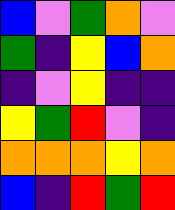[["blue", "violet", "green", "orange", "violet"], ["green", "indigo", "yellow", "blue", "orange"], ["indigo", "violet", "yellow", "indigo", "indigo"], ["yellow", "green", "red", "violet", "indigo"], ["orange", "orange", "orange", "yellow", "orange"], ["blue", "indigo", "red", "green", "red"]]